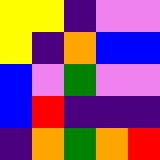[["yellow", "yellow", "indigo", "violet", "violet"], ["yellow", "indigo", "orange", "blue", "blue"], ["blue", "violet", "green", "violet", "violet"], ["blue", "red", "indigo", "indigo", "indigo"], ["indigo", "orange", "green", "orange", "red"]]